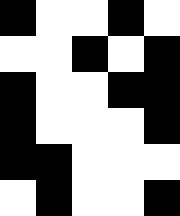[["black", "white", "white", "black", "white"], ["white", "white", "black", "white", "black"], ["black", "white", "white", "black", "black"], ["black", "white", "white", "white", "black"], ["black", "black", "white", "white", "white"], ["white", "black", "white", "white", "black"]]